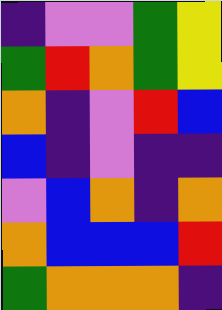[["indigo", "violet", "violet", "green", "yellow"], ["green", "red", "orange", "green", "yellow"], ["orange", "indigo", "violet", "red", "blue"], ["blue", "indigo", "violet", "indigo", "indigo"], ["violet", "blue", "orange", "indigo", "orange"], ["orange", "blue", "blue", "blue", "red"], ["green", "orange", "orange", "orange", "indigo"]]